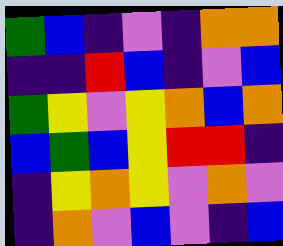[["green", "blue", "indigo", "violet", "indigo", "orange", "orange"], ["indigo", "indigo", "red", "blue", "indigo", "violet", "blue"], ["green", "yellow", "violet", "yellow", "orange", "blue", "orange"], ["blue", "green", "blue", "yellow", "red", "red", "indigo"], ["indigo", "yellow", "orange", "yellow", "violet", "orange", "violet"], ["indigo", "orange", "violet", "blue", "violet", "indigo", "blue"]]